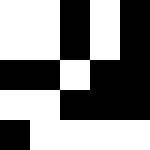[["white", "white", "black", "white", "black"], ["white", "white", "black", "white", "black"], ["black", "black", "white", "black", "black"], ["white", "white", "black", "black", "black"], ["black", "white", "white", "white", "white"]]